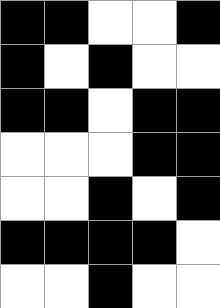[["black", "black", "white", "white", "black"], ["black", "white", "black", "white", "white"], ["black", "black", "white", "black", "black"], ["white", "white", "white", "black", "black"], ["white", "white", "black", "white", "black"], ["black", "black", "black", "black", "white"], ["white", "white", "black", "white", "white"]]